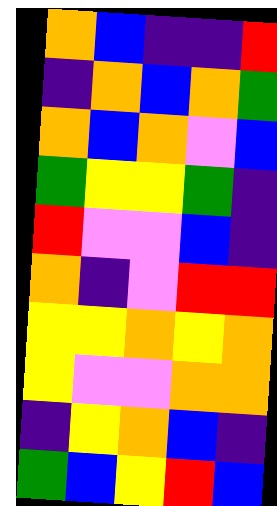[["orange", "blue", "indigo", "indigo", "red"], ["indigo", "orange", "blue", "orange", "green"], ["orange", "blue", "orange", "violet", "blue"], ["green", "yellow", "yellow", "green", "indigo"], ["red", "violet", "violet", "blue", "indigo"], ["orange", "indigo", "violet", "red", "red"], ["yellow", "yellow", "orange", "yellow", "orange"], ["yellow", "violet", "violet", "orange", "orange"], ["indigo", "yellow", "orange", "blue", "indigo"], ["green", "blue", "yellow", "red", "blue"]]